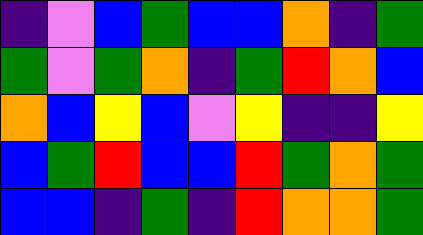[["indigo", "violet", "blue", "green", "blue", "blue", "orange", "indigo", "green"], ["green", "violet", "green", "orange", "indigo", "green", "red", "orange", "blue"], ["orange", "blue", "yellow", "blue", "violet", "yellow", "indigo", "indigo", "yellow"], ["blue", "green", "red", "blue", "blue", "red", "green", "orange", "green"], ["blue", "blue", "indigo", "green", "indigo", "red", "orange", "orange", "green"]]